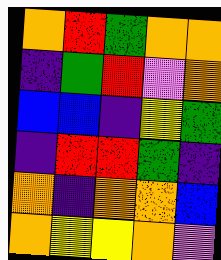[["orange", "red", "green", "orange", "orange"], ["indigo", "green", "red", "violet", "orange"], ["blue", "blue", "indigo", "yellow", "green"], ["indigo", "red", "red", "green", "indigo"], ["orange", "indigo", "orange", "orange", "blue"], ["orange", "yellow", "yellow", "orange", "violet"]]